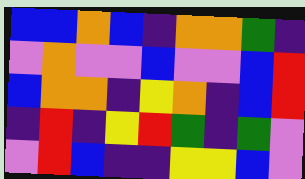[["blue", "blue", "orange", "blue", "indigo", "orange", "orange", "green", "indigo"], ["violet", "orange", "violet", "violet", "blue", "violet", "violet", "blue", "red"], ["blue", "orange", "orange", "indigo", "yellow", "orange", "indigo", "blue", "red"], ["indigo", "red", "indigo", "yellow", "red", "green", "indigo", "green", "violet"], ["violet", "red", "blue", "indigo", "indigo", "yellow", "yellow", "blue", "violet"]]